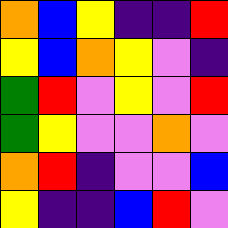[["orange", "blue", "yellow", "indigo", "indigo", "red"], ["yellow", "blue", "orange", "yellow", "violet", "indigo"], ["green", "red", "violet", "yellow", "violet", "red"], ["green", "yellow", "violet", "violet", "orange", "violet"], ["orange", "red", "indigo", "violet", "violet", "blue"], ["yellow", "indigo", "indigo", "blue", "red", "violet"]]